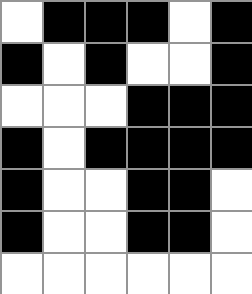[["white", "black", "black", "black", "white", "black"], ["black", "white", "black", "white", "white", "black"], ["white", "white", "white", "black", "black", "black"], ["black", "white", "black", "black", "black", "black"], ["black", "white", "white", "black", "black", "white"], ["black", "white", "white", "black", "black", "white"], ["white", "white", "white", "white", "white", "white"]]